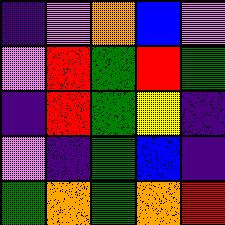[["indigo", "violet", "orange", "blue", "violet"], ["violet", "red", "green", "red", "green"], ["indigo", "red", "green", "yellow", "indigo"], ["violet", "indigo", "green", "blue", "indigo"], ["green", "orange", "green", "orange", "red"]]